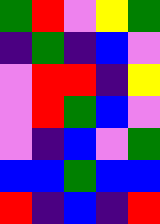[["green", "red", "violet", "yellow", "green"], ["indigo", "green", "indigo", "blue", "violet"], ["violet", "red", "red", "indigo", "yellow"], ["violet", "red", "green", "blue", "violet"], ["violet", "indigo", "blue", "violet", "green"], ["blue", "blue", "green", "blue", "blue"], ["red", "indigo", "blue", "indigo", "red"]]